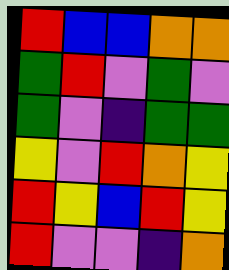[["red", "blue", "blue", "orange", "orange"], ["green", "red", "violet", "green", "violet"], ["green", "violet", "indigo", "green", "green"], ["yellow", "violet", "red", "orange", "yellow"], ["red", "yellow", "blue", "red", "yellow"], ["red", "violet", "violet", "indigo", "orange"]]